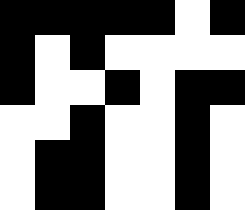[["black", "black", "black", "black", "black", "white", "black"], ["black", "white", "black", "white", "white", "white", "white"], ["black", "white", "white", "black", "white", "black", "black"], ["white", "white", "black", "white", "white", "black", "white"], ["white", "black", "black", "white", "white", "black", "white"], ["white", "black", "black", "white", "white", "black", "white"]]